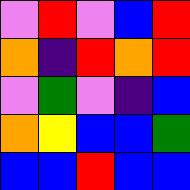[["violet", "red", "violet", "blue", "red"], ["orange", "indigo", "red", "orange", "red"], ["violet", "green", "violet", "indigo", "blue"], ["orange", "yellow", "blue", "blue", "green"], ["blue", "blue", "red", "blue", "blue"]]